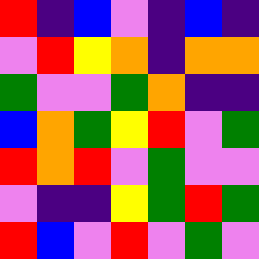[["red", "indigo", "blue", "violet", "indigo", "blue", "indigo"], ["violet", "red", "yellow", "orange", "indigo", "orange", "orange"], ["green", "violet", "violet", "green", "orange", "indigo", "indigo"], ["blue", "orange", "green", "yellow", "red", "violet", "green"], ["red", "orange", "red", "violet", "green", "violet", "violet"], ["violet", "indigo", "indigo", "yellow", "green", "red", "green"], ["red", "blue", "violet", "red", "violet", "green", "violet"]]